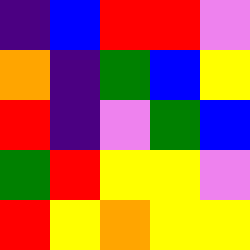[["indigo", "blue", "red", "red", "violet"], ["orange", "indigo", "green", "blue", "yellow"], ["red", "indigo", "violet", "green", "blue"], ["green", "red", "yellow", "yellow", "violet"], ["red", "yellow", "orange", "yellow", "yellow"]]